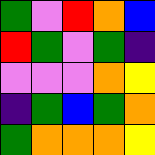[["green", "violet", "red", "orange", "blue"], ["red", "green", "violet", "green", "indigo"], ["violet", "violet", "violet", "orange", "yellow"], ["indigo", "green", "blue", "green", "orange"], ["green", "orange", "orange", "orange", "yellow"]]